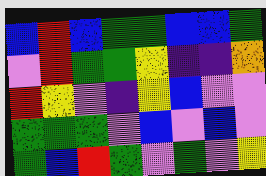[["blue", "red", "blue", "green", "green", "blue", "blue", "green"], ["violet", "red", "green", "green", "yellow", "indigo", "indigo", "orange"], ["red", "yellow", "violet", "indigo", "yellow", "blue", "violet", "violet"], ["green", "green", "green", "violet", "blue", "violet", "blue", "violet"], ["green", "blue", "red", "green", "violet", "green", "violet", "yellow"]]